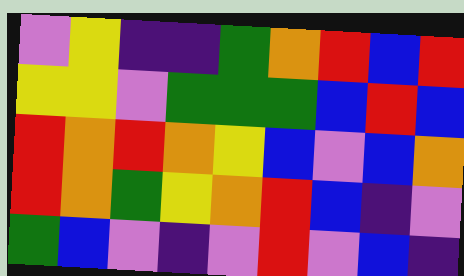[["violet", "yellow", "indigo", "indigo", "green", "orange", "red", "blue", "red"], ["yellow", "yellow", "violet", "green", "green", "green", "blue", "red", "blue"], ["red", "orange", "red", "orange", "yellow", "blue", "violet", "blue", "orange"], ["red", "orange", "green", "yellow", "orange", "red", "blue", "indigo", "violet"], ["green", "blue", "violet", "indigo", "violet", "red", "violet", "blue", "indigo"]]